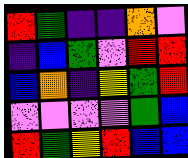[["red", "green", "indigo", "indigo", "orange", "violet"], ["indigo", "blue", "green", "violet", "red", "red"], ["blue", "orange", "indigo", "yellow", "green", "red"], ["violet", "violet", "violet", "violet", "green", "blue"], ["red", "green", "yellow", "red", "blue", "blue"]]